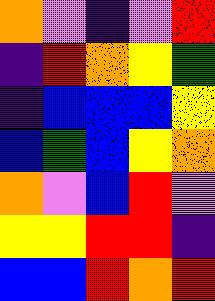[["orange", "violet", "indigo", "violet", "red"], ["indigo", "red", "orange", "yellow", "green"], ["indigo", "blue", "blue", "blue", "yellow"], ["blue", "green", "blue", "yellow", "orange"], ["orange", "violet", "blue", "red", "violet"], ["yellow", "yellow", "red", "red", "indigo"], ["blue", "blue", "red", "orange", "red"]]